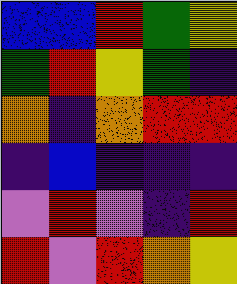[["blue", "blue", "red", "green", "yellow"], ["green", "red", "yellow", "green", "indigo"], ["orange", "indigo", "orange", "red", "red"], ["indigo", "blue", "indigo", "indigo", "indigo"], ["violet", "red", "violet", "indigo", "red"], ["red", "violet", "red", "orange", "yellow"]]